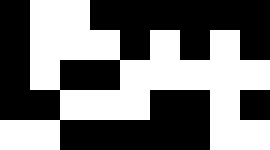[["black", "white", "white", "black", "black", "black", "black", "black", "black"], ["black", "white", "white", "white", "black", "white", "black", "white", "black"], ["black", "white", "black", "black", "white", "white", "white", "white", "white"], ["black", "black", "white", "white", "white", "black", "black", "white", "black"], ["white", "white", "black", "black", "black", "black", "black", "white", "white"]]